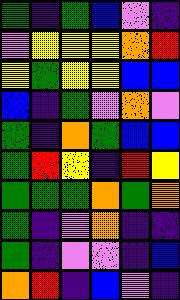[["green", "indigo", "green", "blue", "violet", "indigo"], ["violet", "yellow", "yellow", "yellow", "orange", "red"], ["yellow", "green", "yellow", "yellow", "blue", "blue"], ["blue", "indigo", "green", "violet", "orange", "violet"], ["green", "indigo", "orange", "green", "blue", "blue"], ["green", "red", "yellow", "indigo", "red", "yellow"], ["green", "green", "green", "orange", "green", "orange"], ["green", "indigo", "violet", "orange", "indigo", "indigo"], ["green", "indigo", "violet", "violet", "indigo", "blue"], ["orange", "red", "indigo", "blue", "violet", "indigo"]]